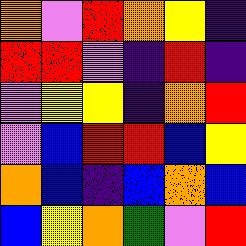[["orange", "violet", "red", "orange", "yellow", "indigo"], ["red", "red", "violet", "indigo", "red", "indigo"], ["violet", "yellow", "yellow", "indigo", "orange", "red"], ["violet", "blue", "red", "red", "blue", "yellow"], ["orange", "blue", "indigo", "blue", "orange", "blue"], ["blue", "yellow", "orange", "green", "violet", "red"]]